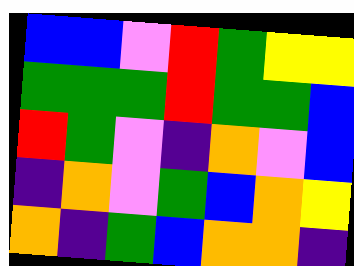[["blue", "blue", "violet", "red", "green", "yellow", "yellow"], ["green", "green", "green", "red", "green", "green", "blue"], ["red", "green", "violet", "indigo", "orange", "violet", "blue"], ["indigo", "orange", "violet", "green", "blue", "orange", "yellow"], ["orange", "indigo", "green", "blue", "orange", "orange", "indigo"]]